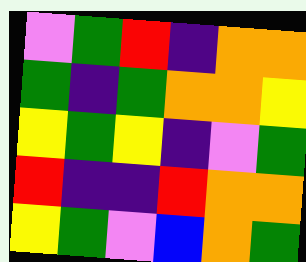[["violet", "green", "red", "indigo", "orange", "orange"], ["green", "indigo", "green", "orange", "orange", "yellow"], ["yellow", "green", "yellow", "indigo", "violet", "green"], ["red", "indigo", "indigo", "red", "orange", "orange"], ["yellow", "green", "violet", "blue", "orange", "green"]]